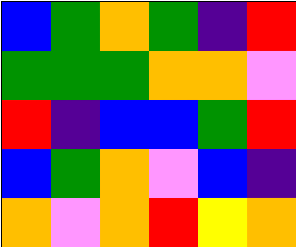[["blue", "green", "orange", "green", "indigo", "red"], ["green", "green", "green", "orange", "orange", "violet"], ["red", "indigo", "blue", "blue", "green", "red"], ["blue", "green", "orange", "violet", "blue", "indigo"], ["orange", "violet", "orange", "red", "yellow", "orange"]]